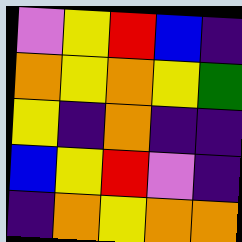[["violet", "yellow", "red", "blue", "indigo"], ["orange", "yellow", "orange", "yellow", "green"], ["yellow", "indigo", "orange", "indigo", "indigo"], ["blue", "yellow", "red", "violet", "indigo"], ["indigo", "orange", "yellow", "orange", "orange"]]